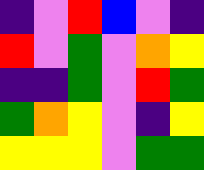[["indigo", "violet", "red", "blue", "violet", "indigo"], ["red", "violet", "green", "violet", "orange", "yellow"], ["indigo", "indigo", "green", "violet", "red", "green"], ["green", "orange", "yellow", "violet", "indigo", "yellow"], ["yellow", "yellow", "yellow", "violet", "green", "green"]]